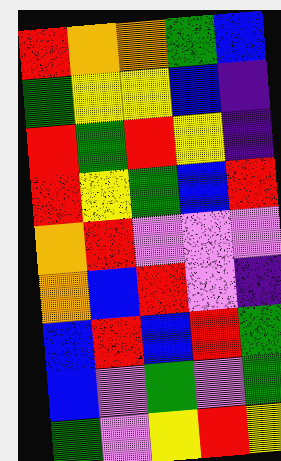[["red", "orange", "orange", "green", "blue"], ["green", "yellow", "yellow", "blue", "indigo"], ["red", "green", "red", "yellow", "indigo"], ["red", "yellow", "green", "blue", "red"], ["orange", "red", "violet", "violet", "violet"], ["orange", "blue", "red", "violet", "indigo"], ["blue", "red", "blue", "red", "green"], ["blue", "violet", "green", "violet", "green"], ["green", "violet", "yellow", "red", "yellow"]]